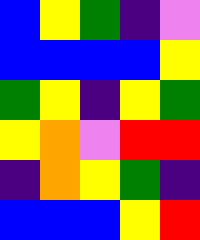[["blue", "yellow", "green", "indigo", "violet"], ["blue", "blue", "blue", "blue", "yellow"], ["green", "yellow", "indigo", "yellow", "green"], ["yellow", "orange", "violet", "red", "red"], ["indigo", "orange", "yellow", "green", "indigo"], ["blue", "blue", "blue", "yellow", "red"]]